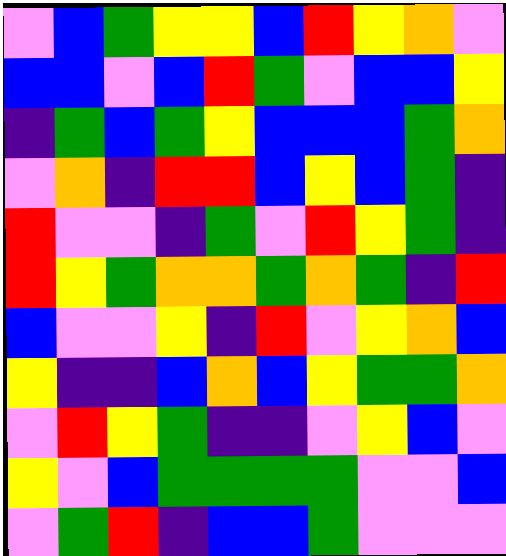[["violet", "blue", "green", "yellow", "yellow", "blue", "red", "yellow", "orange", "violet"], ["blue", "blue", "violet", "blue", "red", "green", "violet", "blue", "blue", "yellow"], ["indigo", "green", "blue", "green", "yellow", "blue", "blue", "blue", "green", "orange"], ["violet", "orange", "indigo", "red", "red", "blue", "yellow", "blue", "green", "indigo"], ["red", "violet", "violet", "indigo", "green", "violet", "red", "yellow", "green", "indigo"], ["red", "yellow", "green", "orange", "orange", "green", "orange", "green", "indigo", "red"], ["blue", "violet", "violet", "yellow", "indigo", "red", "violet", "yellow", "orange", "blue"], ["yellow", "indigo", "indigo", "blue", "orange", "blue", "yellow", "green", "green", "orange"], ["violet", "red", "yellow", "green", "indigo", "indigo", "violet", "yellow", "blue", "violet"], ["yellow", "violet", "blue", "green", "green", "green", "green", "violet", "violet", "blue"], ["violet", "green", "red", "indigo", "blue", "blue", "green", "violet", "violet", "violet"]]